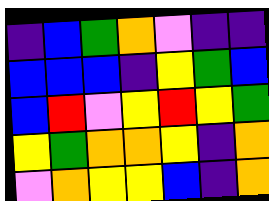[["indigo", "blue", "green", "orange", "violet", "indigo", "indigo"], ["blue", "blue", "blue", "indigo", "yellow", "green", "blue"], ["blue", "red", "violet", "yellow", "red", "yellow", "green"], ["yellow", "green", "orange", "orange", "yellow", "indigo", "orange"], ["violet", "orange", "yellow", "yellow", "blue", "indigo", "orange"]]